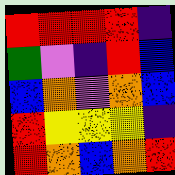[["red", "red", "red", "red", "indigo"], ["green", "violet", "indigo", "red", "blue"], ["blue", "orange", "violet", "orange", "blue"], ["red", "yellow", "yellow", "yellow", "indigo"], ["red", "orange", "blue", "orange", "red"]]